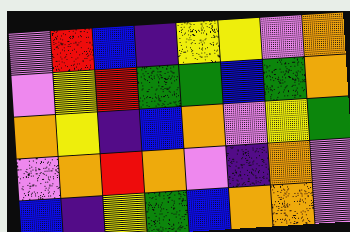[["violet", "red", "blue", "indigo", "yellow", "yellow", "violet", "orange"], ["violet", "yellow", "red", "green", "green", "blue", "green", "orange"], ["orange", "yellow", "indigo", "blue", "orange", "violet", "yellow", "green"], ["violet", "orange", "red", "orange", "violet", "indigo", "orange", "violet"], ["blue", "indigo", "yellow", "green", "blue", "orange", "orange", "violet"]]